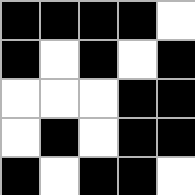[["black", "black", "black", "black", "white"], ["black", "white", "black", "white", "black"], ["white", "white", "white", "black", "black"], ["white", "black", "white", "black", "black"], ["black", "white", "black", "black", "white"]]